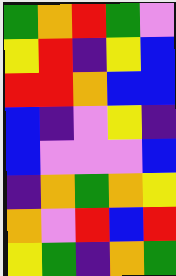[["green", "orange", "red", "green", "violet"], ["yellow", "red", "indigo", "yellow", "blue"], ["red", "red", "orange", "blue", "blue"], ["blue", "indigo", "violet", "yellow", "indigo"], ["blue", "violet", "violet", "violet", "blue"], ["indigo", "orange", "green", "orange", "yellow"], ["orange", "violet", "red", "blue", "red"], ["yellow", "green", "indigo", "orange", "green"]]